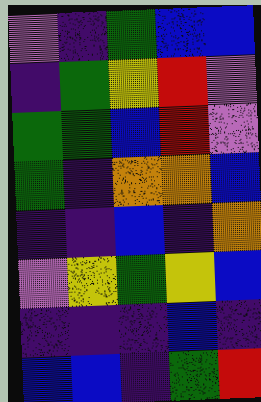[["violet", "indigo", "green", "blue", "blue"], ["indigo", "green", "yellow", "red", "violet"], ["green", "green", "blue", "red", "violet"], ["green", "indigo", "orange", "orange", "blue"], ["indigo", "indigo", "blue", "indigo", "orange"], ["violet", "yellow", "green", "yellow", "blue"], ["indigo", "indigo", "indigo", "blue", "indigo"], ["blue", "blue", "indigo", "green", "red"]]